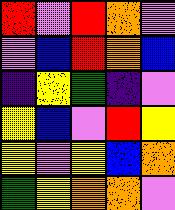[["red", "violet", "red", "orange", "violet"], ["violet", "blue", "red", "orange", "blue"], ["indigo", "yellow", "green", "indigo", "violet"], ["yellow", "blue", "violet", "red", "yellow"], ["yellow", "violet", "yellow", "blue", "orange"], ["green", "yellow", "orange", "orange", "violet"]]